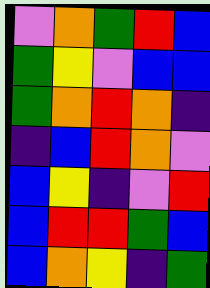[["violet", "orange", "green", "red", "blue"], ["green", "yellow", "violet", "blue", "blue"], ["green", "orange", "red", "orange", "indigo"], ["indigo", "blue", "red", "orange", "violet"], ["blue", "yellow", "indigo", "violet", "red"], ["blue", "red", "red", "green", "blue"], ["blue", "orange", "yellow", "indigo", "green"]]